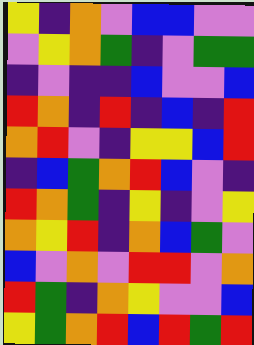[["yellow", "indigo", "orange", "violet", "blue", "blue", "violet", "violet"], ["violet", "yellow", "orange", "green", "indigo", "violet", "green", "green"], ["indigo", "violet", "indigo", "indigo", "blue", "violet", "violet", "blue"], ["red", "orange", "indigo", "red", "indigo", "blue", "indigo", "red"], ["orange", "red", "violet", "indigo", "yellow", "yellow", "blue", "red"], ["indigo", "blue", "green", "orange", "red", "blue", "violet", "indigo"], ["red", "orange", "green", "indigo", "yellow", "indigo", "violet", "yellow"], ["orange", "yellow", "red", "indigo", "orange", "blue", "green", "violet"], ["blue", "violet", "orange", "violet", "red", "red", "violet", "orange"], ["red", "green", "indigo", "orange", "yellow", "violet", "violet", "blue"], ["yellow", "green", "orange", "red", "blue", "red", "green", "red"]]